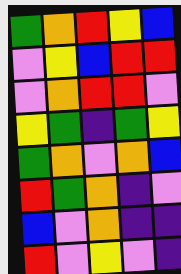[["green", "orange", "red", "yellow", "blue"], ["violet", "yellow", "blue", "red", "red"], ["violet", "orange", "red", "red", "violet"], ["yellow", "green", "indigo", "green", "yellow"], ["green", "orange", "violet", "orange", "blue"], ["red", "green", "orange", "indigo", "violet"], ["blue", "violet", "orange", "indigo", "indigo"], ["red", "violet", "yellow", "violet", "indigo"]]